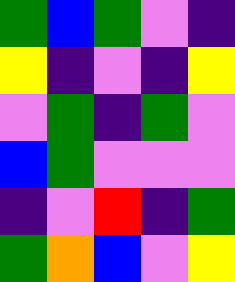[["green", "blue", "green", "violet", "indigo"], ["yellow", "indigo", "violet", "indigo", "yellow"], ["violet", "green", "indigo", "green", "violet"], ["blue", "green", "violet", "violet", "violet"], ["indigo", "violet", "red", "indigo", "green"], ["green", "orange", "blue", "violet", "yellow"]]